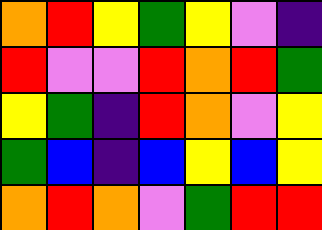[["orange", "red", "yellow", "green", "yellow", "violet", "indigo"], ["red", "violet", "violet", "red", "orange", "red", "green"], ["yellow", "green", "indigo", "red", "orange", "violet", "yellow"], ["green", "blue", "indigo", "blue", "yellow", "blue", "yellow"], ["orange", "red", "orange", "violet", "green", "red", "red"]]